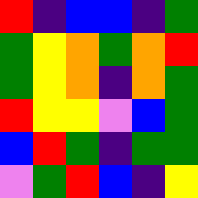[["red", "indigo", "blue", "blue", "indigo", "green"], ["green", "yellow", "orange", "green", "orange", "red"], ["green", "yellow", "orange", "indigo", "orange", "green"], ["red", "yellow", "yellow", "violet", "blue", "green"], ["blue", "red", "green", "indigo", "green", "green"], ["violet", "green", "red", "blue", "indigo", "yellow"]]